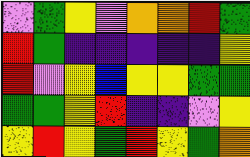[["violet", "green", "yellow", "violet", "orange", "orange", "red", "green"], ["red", "green", "indigo", "indigo", "indigo", "indigo", "indigo", "yellow"], ["red", "violet", "yellow", "blue", "yellow", "yellow", "green", "green"], ["green", "green", "yellow", "red", "indigo", "indigo", "violet", "yellow"], ["yellow", "red", "yellow", "green", "red", "yellow", "green", "orange"]]